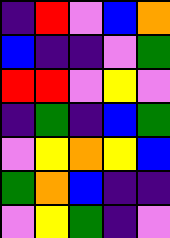[["indigo", "red", "violet", "blue", "orange"], ["blue", "indigo", "indigo", "violet", "green"], ["red", "red", "violet", "yellow", "violet"], ["indigo", "green", "indigo", "blue", "green"], ["violet", "yellow", "orange", "yellow", "blue"], ["green", "orange", "blue", "indigo", "indigo"], ["violet", "yellow", "green", "indigo", "violet"]]